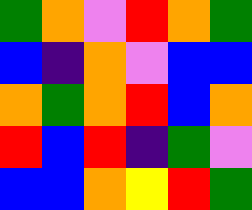[["green", "orange", "violet", "red", "orange", "green"], ["blue", "indigo", "orange", "violet", "blue", "blue"], ["orange", "green", "orange", "red", "blue", "orange"], ["red", "blue", "red", "indigo", "green", "violet"], ["blue", "blue", "orange", "yellow", "red", "green"]]